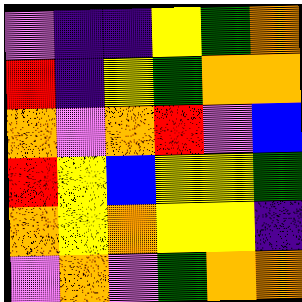[["violet", "indigo", "indigo", "yellow", "green", "orange"], ["red", "indigo", "yellow", "green", "orange", "orange"], ["orange", "violet", "orange", "red", "violet", "blue"], ["red", "yellow", "blue", "yellow", "yellow", "green"], ["orange", "yellow", "orange", "yellow", "yellow", "indigo"], ["violet", "orange", "violet", "green", "orange", "orange"]]